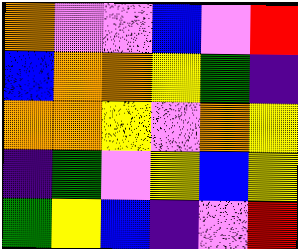[["orange", "violet", "violet", "blue", "violet", "red"], ["blue", "orange", "orange", "yellow", "green", "indigo"], ["orange", "orange", "yellow", "violet", "orange", "yellow"], ["indigo", "green", "violet", "yellow", "blue", "yellow"], ["green", "yellow", "blue", "indigo", "violet", "red"]]